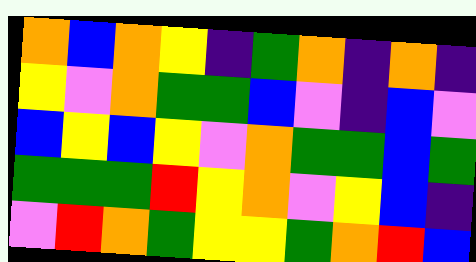[["orange", "blue", "orange", "yellow", "indigo", "green", "orange", "indigo", "orange", "indigo"], ["yellow", "violet", "orange", "green", "green", "blue", "violet", "indigo", "blue", "violet"], ["blue", "yellow", "blue", "yellow", "violet", "orange", "green", "green", "blue", "green"], ["green", "green", "green", "red", "yellow", "orange", "violet", "yellow", "blue", "indigo"], ["violet", "red", "orange", "green", "yellow", "yellow", "green", "orange", "red", "blue"]]